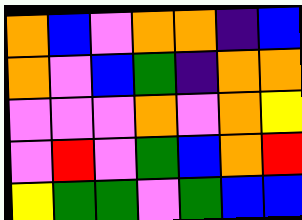[["orange", "blue", "violet", "orange", "orange", "indigo", "blue"], ["orange", "violet", "blue", "green", "indigo", "orange", "orange"], ["violet", "violet", "violet", "orange", "violet", "orange", "yellow"], ["violet", "red", "violet", "green", "blue", "orange", "red"], ["yellow", "green", "green", "violet", "green", "blue", "blue"]]